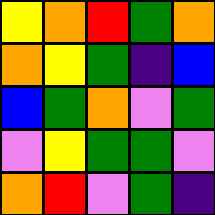[["yellow", "orange", "red", "green", "orange"], ["orange", "yellow", "green", "indigo", "blue"], ["blue", "green", "orange", "violet", "green"], ["violet", "yellow", "green", "green", "violet"], ["orange", "red", "violet", "green", "indigo"]]